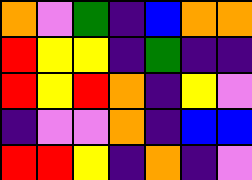[["orange", "violet", "green", "indigo", "blue", "orange", "orange"], ["red", "yellow", "yellow", "indigo", "green", "indigo", "indigo"], ["red", "yellow", "red", "orange", "indigo", "yellow", "violet"], ["indigo", "violet", "violet", "orange", "indigo", "blue", "blue"], ["red", "red", "yellow", "indigo", "orange", "indigo", "violet"]]